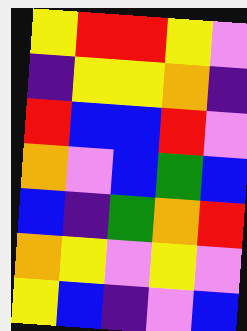[["yellow", "red", "red", "yellow", "violet"], ["indigo", "yellow", "yellow", "orange", "indigo"], ["red", "blue", "blue", "red", "violet"], ["orange", "violet", "blue", "green", "blue"], ["blue", "indigo", "green", "orange", "red"], ["orange", "yellow", "violet", "yellow", "violet"], ["yellow", "blue", "indigo", "violet", "blue"]]